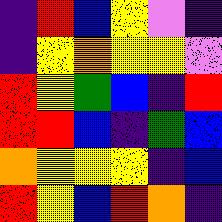[["indigo", "red", "blue", "yellow", "violet", "indigo"], ["indigo", "yellow", "orange", "yellow", "yellow", "violet"], ["red", "yellow", "green", "blue", "indigo", "red"], ["red", "red", "blue", "indigo", "green", "blue"], ["orange", "yellow", "yellow", "yellow", "indigo", "blue"], ["red", "yellow", "blue", "red", "orange", "indigo"]]